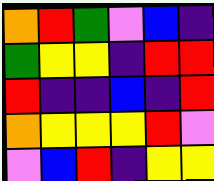[["orange", "red", "green", "violet", "blue", "indigo"], ["green", "yellow", "yellow", "indigo", "red", "red"], ["red", "indigo", "indigo", "blue", "indigo", "red"], ["orange", "yellow", "yellow", "yellow", "red", "violet"], ["violet", "blue", "red", "indigo", "yellow", "yellow"]]